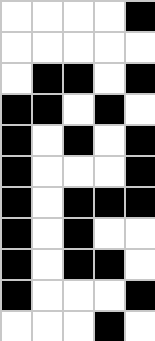[["white", "white", "white", "white", "black"], ["white", "white", "white", "white", "white"], ["white", "black", "black", "white", "black"], ["black", "black", "white", "black", "white"], ["black", "white", "black", "white", "black"], ["black", "white", "white", "white", "black"], ["black", "white", "black", "black", "black"], ["black", "white", "black", "white", "white"], ["black", "white", "black", "black", "white"], ["black", "white", "white", "white", "black"], ["white", "white", "white", "black", "white"]]